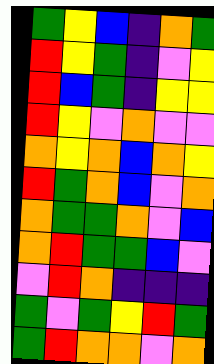[["green", "yellow", "blue", "indigo", "orange", "green"], ["red", "yellow", "green", "indigo", "violet", "yellow"], ["red", "blue", "green", "indigo", "yellow", "yellow"], ["red", "yellow", "violet", "orange", "violet", "violet"], ["orange", "yellow", "orange", "blue", "orange", "yellow"], ["red", "green", "orange", "blue", "violet", "orange"], ["orange", "green", "green", "orange", "violet", "blue"], ["orange", "red", "green", "green", "blue", "violet"], ["violet", "red", "orange", "indigo", "indigo", "indigo"], ["green", "violet", "green", "yellow", "red", "green"], ["green", "red", "orange", "orange", "violet", "orange"]]